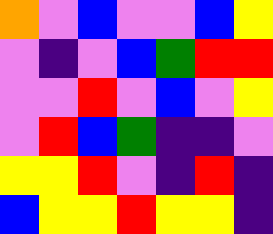[["orange", "violet", "blue", "violet", "violet", "blue", "yellow"], ["violet", "indigo", "violet", "blue", "green", "red", "red"], ["violet", "violet", "red", "violet", "blue", "violet", "yellow"], ["violet", "red", "blue", "green", "indigo", "indigo", "violet"], ["yellow", "yellow", "red", "violet", "indigo", "red", "indigo"], ["blue", "yellow", "yellow", "red", "yellow", "yellow", "indigo"]]